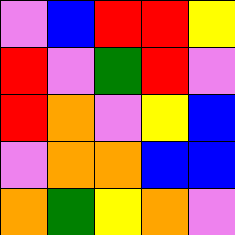[["violet", "blue", "red", "red", "yellow"], ["red", "violet", "green", "red", "violet"], ["red", "orange", "violet", "yellow", "blue"], ["violet", "orange", "orange", "blue", "blue"], ["orange", "green", "yellow", "orange", "violet"]]